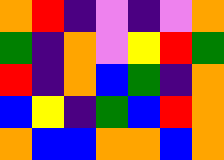[["orange", "red", "indigo", "violet", "indigo", "violet", "orange"], ["green", "indigo", "orange", "violet", "yellow", "red", "green"], ["red", "indigo", "orange", "blue", "green", "indigo", "orange"], ["blue", "yellow", "indigo", "green", "blue", "red", "orange"], ["orange", "blue", "blue", "orange", "orange", "blue", "orange"]]